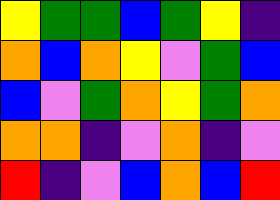[["yellow", "green", "green", "blue", "green", "yellow", "indigo"], ["orange", "blue", "orange", "yellow", "violet", "green", "blue"], ["blue", "violet", "green", "orange", "yellow", "green", "orange"], ["orange", "orange", "indigo", "violet", "orange", "indigo", "violet"], ["red", "indigo", "violet", "blue", "orange", "blue", "red"]]